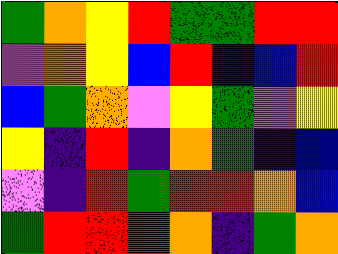[["green", "orange", "yellow", "red", "green", "green", "red", "red"], ["violet", "orange", "yellow", "blue", "red", "indigo", "blue", "red"], ["blue", "green", "orange", "violet", "yellow", "green", "violet", "yellow"], ["yellow", "indigo", "red", "indigo", "orange", "green", "indigo", "blue"], ["violet", "indigo", "red", "green", "red", "red", "orange", "blue"], ["green", "red", "red", "red", "orange", "indigo", "green", "orange"]]